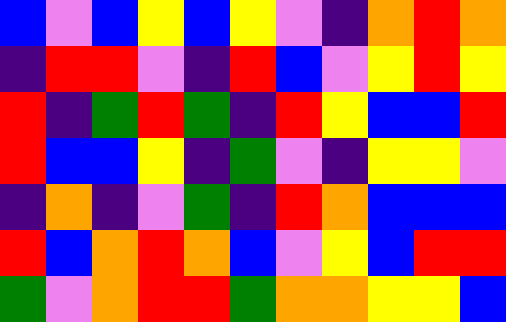[["blue", "violet", "blue", "yellow", "blue", "yellow", "violet", "indigo", "orange", "red", "orange"], ["indigo", "red", "red", "violet", "indigo", "red", "blue", "violet", "yellow", "red", "yellow"], ["red", "indigo", "green", "red", "green", "indigo", "red", "yellow", "blue", "blue", "red"], ["red", "blue", "blue", "yellow", "indigo", "green", "violet", "indigo", "yellow", "yellow", "violet"], ["indigo", "orange", "indigo", "violet", "green", "indigo", "red", "orange", "blue", "blue", "blue"], ["red", "blue", "orange", "red", "orange", "blue", "violet", "yellow", "blue", "red", "red"], ["green", "violet", "orange", "red", "red", "green", "orange", "orange", "yellow", "yellow", "blue"]]